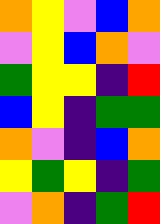[["orange", "yellow", "violet", "blue", "orange"], ["violet", "yellow", "blue", "orange", "violet"], ["green", "yellow", "yellow", "indigo", "red"], ["blue", "yellow", "indigo", "green", "green"], ["orange", "violet", "indigo", "blue", "orange"], ["yellow", "green", "yellow", "indigo", "green"], ["violet", "orange", "indigo", "green", "red"]]